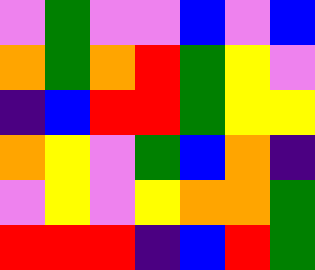[["violet", "green", "violet", "violet", "blue", "violet", "blue"], ["orange", "green", "orange", "red", "green", "yellow", "violet"], ["indigo", "blue", "red", "red", "green", "yellow", "yellow"], ["orange", "yellow", "violet", "green", "blue", "orange", "indigo"], ["violet", "yellow", "violet", "yellow", "orange", "orange", "green"], ["red", "red", "red", "indigo", "blue", "red", "green"]]